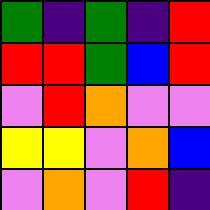[["green", "indigo", "green", "indigo", "red"], ["red", "red", "green", "blue", "red"], ["violet", "red", "orange", "violet", "violet"], ["yellow", "yellow", "violet", "orange", "blue"], ["violet", "orange", "violet", "red", "indigo"]]